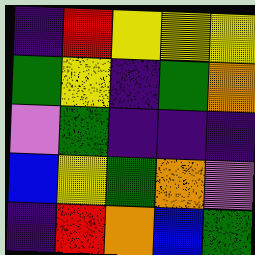[["indigo", "red", "yellow", "yellow", "yellow"], ["green", "yellow", "indigo", "green", "orange"], ["violet", "green", "indigo", "indigo", "indigo"], ["blue", "yellow", "green", "orange", "violet"], ["indigo", "red", "orange", "blue", "green"]]